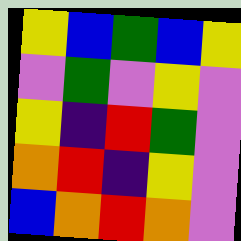[["yellow", "blue", "green", "blue", "yellow"], ["violet", "green", "violet", "yellow", "violet"], ["yellow", "indigo", "red", "green", "violet"], ["orange", "red", "indigo", "yellow", "violet"], ["blue", "orange", "red", "orange", "violet"]]